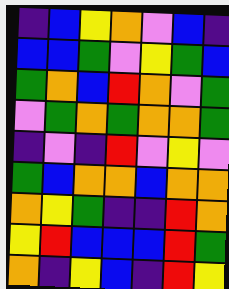[["indigo", "blue", "yellow", "orange", "violet", "blue", "indigo"], ["blue", "blue", "green", "violet", "yellow", "green", "blue"], ["green", "orange", "blue", "red", "orange", "violet", "green"], ["violet", "green", "orange", "green", "orange", "orange", "green"], ["indigo", "violet", "indigo", "red", "violet", "yellow", "violet"], ["green", "blue", "orange", "orange", "blue", "orange", "orange"], ["orange", "yellow", "green", "indigo", "indigo", "red", "orange"], ["yellow", "red", "blue", "blue", "blue", "red", "green"], ["orange", "indigo", "yellow", "blue", "indigo", "red", "yellow"]]